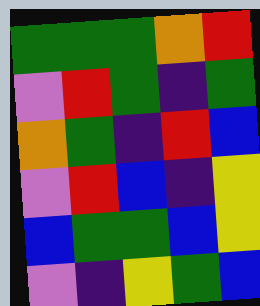[["green", "green", "green", "orange", "red"], ["violet", "red", "green", "indigo", "green"], ["orange", "green", "indigo", "red", "blue"], ["violet", "red", "blue", "indigo", "yellow"], ["blue", "green", "green", "blue", "yellow"], ["violet", "indigo", "yellow", "green", "blue"]]